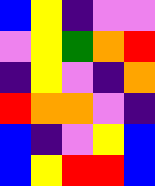[["blue", "yellow", "indigo", "violet", "violet"], ["violet", "yellow", "green", "orange", "red"], ["indigo", "yellow", "violet", "indigo", "orange"], ["red", "orange", "orange", "violet", "indigo"], ["blue", "indigo", "violet", "yellow", "blue"], ["blue", "yellow", "red", "red", "blue"]]